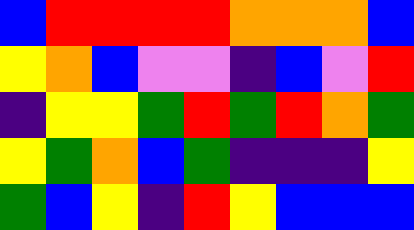[["blue", "red", "red", "red", "red", "orange", "orange", "orange", "blue"], ["yellow", "orange", "blue", "violet", "violet", "indigo", "blue", "violet", "red"], ["indigo", "yellow", "yellow", "green", "red", "green", "red", "orange", "green"], ["yellow", "green", "orange", "blue", "green", "indigo", "indigo", "indigo", "yellow"], ["green", "blue", "yellow", "indigo", "red", "yellow", "blue", "blue", "blue"]]